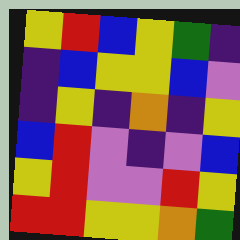[["yellow", "red", "blue", "yellow", "green", "indigo"], ["indigo", "blue", "yellow", "yellow", "blue", "violet"], ["indigo", "yellow", "indigo", "orange", "indigo", "yellow"], ["blue", "red", "violet", "indigo", "violet", "blue"], ["yellow", "red", "violet", "violet", "red", "yellow"], ["red", "red", "yellow", "yellow", "orange", "green"]]